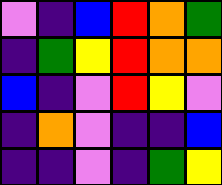[["violet", "indigo", "blue", "red", "orange", "green"], ["indigo", "green", "yellow", "red", "orange", "orange"], ["blue", "indigo", "violet", "red", "yellow", "violet"], ["indigo", "orange", "violet", "indigo", "indigo", "blue"], ["indigo", "indigo", "violet", "indigo", "green", "yellow"]]